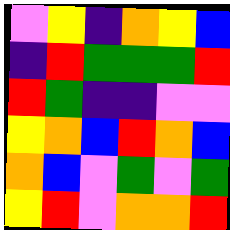[["violet", "yellow", "indigo", "orange", "yellow", "blue"], ["indigo", "red", "green", "green", "green", "red"], ["red", "green", "indigo", "indigo", "violet", "violet"], ["yellow", "orange", "blue", "red", "orange", "blue"], ["orange", "blue", "violet", "green", "violet", "green"], ["yellow", "red", "violet", "orange", "orange", "red"]]